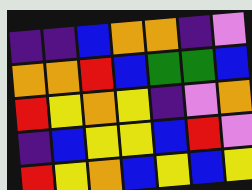[["indigo", "indigo", "blue", "orange", "orange", "indigo", "violet"], ["orange", "orange", "red", "blue", "green", "green", "blue"], ["red", "yellow", "orange", "yellow", "indigo", "violet", "orange"], ["indigo", "blue", "yellow", "yellow", "blue", "red", "violet"], ["red", "yellow", "orange", "blue", "yellow", "blue", "yellow"]]